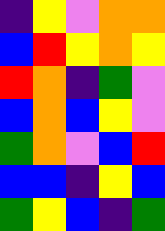[["indigo", "yellow", "violet", "orange", "orange"], ["blue", "red", "yellow", "orange", "yellow"], ["red", "orange", "indigo", "green", "violet"], ["blue", "orange", "blue", "yellow", "violet"], ["green", "orange", "violet", "blue", "red"], ["blue", "blue", "indigo", "yellow", "blue"], ["green", "yellow", "blue", "indigo", "green"]]